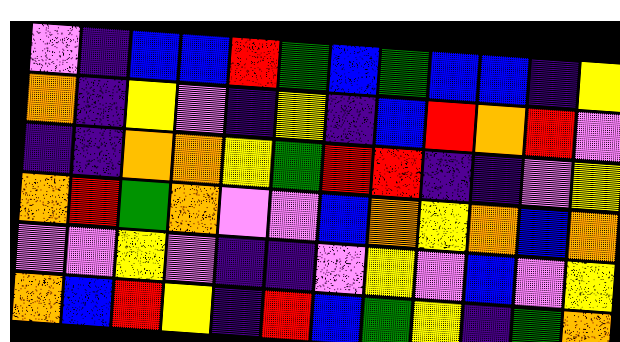[["violet", "indigo", "blue", "blue", "red", "green", "blue", "green", "blue", "blue", "indigo", "yellow"], ["orange", "indigo", "yellow", "violet", "indigo", "yellow", "indigo", "blue", "red", "orange", "red", "violet"], ["indigo", "indigo", "orange", "orange", "yellow", "green", "red", "red", "indigo", "indigo", "violet", "yellow"], ["orange", "red", "green", "orange", "violet", "violet", "blue", "orange", "yellow", "orange", "blue", "orange"], ["violet", "violet", "yellow", "violet", "indigo", "indigo", "violet", "yellow", "violet", "blue", "violet", "yellow"], ["orange", "blue", "red", "yellow", "indigo", "red", "blue", "green", "yellow", "indigo", "green", "orange"]]